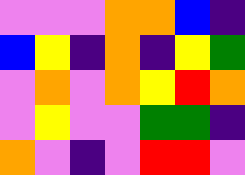[["violet", "violet", "violet", "orange", "orange", "blue", "indigo"], ["blue", "yellow", "indigo", "orange", "indigo", "yellow", "green"], ["violet", "orange", "violet", "orange", "yellow", "red", "orange"], ["violet", "yellow", "violet", "violet", "green", "green", "indigo"], ["orange", "violet", "indigo", "violet", "red", "red", "violet"]]